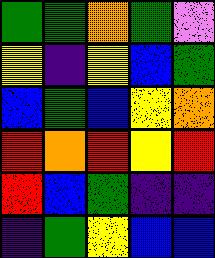[["green", "green", "orange", "green", "violet"], ["yellow", "indigo", "yellow", "blue", "green"], ["blue", "green", "blue", "yellow", "orange"], ["red", "orange", "red", "yellow", "red"], ["red", "blue", "green", "indigo", "indigo"], ["indigo", "green", "yellow", "blue", "blue"]]